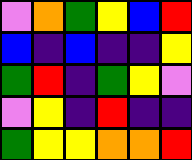[["violet", "orange", "green", "yellow", "blue", "red"], ["blue", "indigo", "blue", "indigo", "indigo", "yellow"], ["green", "red", "indigo", "green", "yellow", "violet"], ["violet", "yellow", "indigo", "red", "indigo", "indigo"], ["green", "yellow", "yellow", "orange", "orange", "red"]]